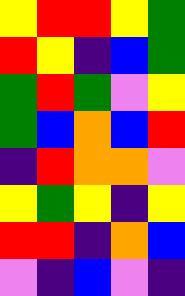[["yellow", "red", "red", "yellow", "green"], ["red", "yellow", "indigo", "blue", "green"], ["green", "red", "green", "violet", "yellow"], ["green", "blue", "orange", "blue", "red"], ["indigo", "red", "orange", "orange", "violet"], ["yellow", "green", "yellow", "indigo", "yellow"], ["red", "red", "indigo", "orange", "blue"], ["violet", "indigo", "blue", "violet", "indigo"]]